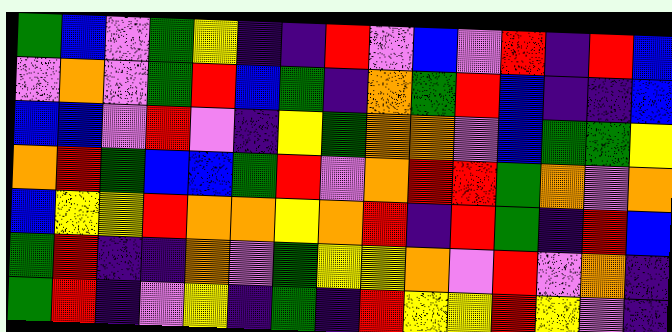[["green", "blue", "violet", "green", "yellow", "indigo", "indigo", "red", "violet", "blue", "violet", "red", "indigo", "red", "blue"], ["violet", "orange", "violet", "green", "red", "blue", "green", "indigo", "orange", "green", "red", "blue", "indigo", "indigo", "blue"], ["blue", "blue", "violet", "red", "violet", "indigo", "yellow", "green", "orange", "orange", "violet", "blue", "green", "green", "yellow"], ["orange", "red", "green", "blue", "blue", "green", "red", "violet", "orange", "red", "red", "green", "orange", "violet", "orange"], ["blue", "yellow", "yellow", "red", "orange", "orange", "yellow", "orange", "red", "indigo", "red", "green", "indigo", "red", "blue"], ["green", "red", "indigo", "indigo", "orange", "violet", "green", "yellow", "yellow", "orange", "violet", "red", "violet", "orange", "indigo"], ["green", "red", "indigo", "violet", "yellow", "indigo", "green", "indigo", "red", "yellow", "yellow", "red", "yellow", "violet", "indigo"]]